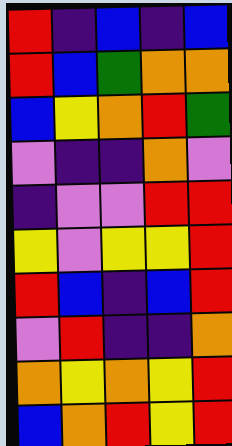[["red", "indigo", "blue", "indigo", "blue"], ["red", "blue", "green", "orange", "orange"], ["blue", "yellow", "orange", "red", "green"], ["violet", "indigo", "indigo", "orange", "violet"], ["indigo", "violet", "violet", "red", "red"], ["yellow", "violet", "yellow", "yellow", "red"], ["red", "blue", "indigo", "blue", "red"], ["violet", "red", "indigo", "indigo", "orange"], ["orange", "yellow", "orange", "yellow", "red"], ["blue", "orange", "red", "yellow", "red"]]